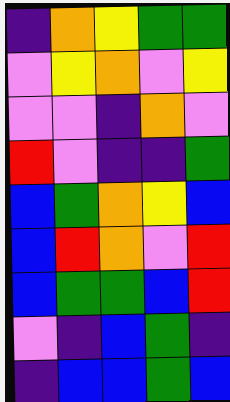[["indigo", "orange", "yellow", "green", "green"], ["violet", "yellow", "orange", "violet", "yellow"], ["violet", "violet", "indigo", "orange", "violet"], ["red", "violet", "indigo", "indigo", "green"], ["blue", "green", "orange", "yellow", "blue"], ["blue", "red", "orange", "violet", "red"], ["blue", "green", "green", "blue", "red"], ["violet", "indigo", "blue", "green", "indigo"], ["indigo", "blue", "blue", "green", "blue"]]